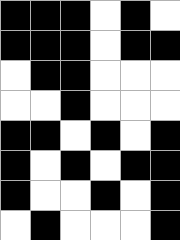[["black", "black", "black", "white", "black", "white"], ["black", "black", "black", "white", "black", "black"], ["white", "black", "black", "white", "white", "white"], ["white", "white", "black", "white", "white", "white"], ["black", "black", "white", "black", "white", "black"], ["black", "white", "black", "white", "black", "black"], ["black", "white", "white", "black", "white", "black"], ["white", "black", "white", "white", "white", "black"]]